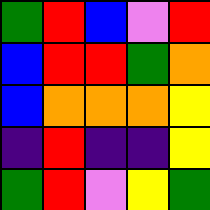[["green", "red", "blue", "violet", "red"], ["blue", "red", "red", "green", "orange"], ["blue", "orange", "orange", "orange", "yellow"], ["indigo", "red", "indigo", "indigo", "yellow"], ["green", "red", "violet", "yellow", "green"]]